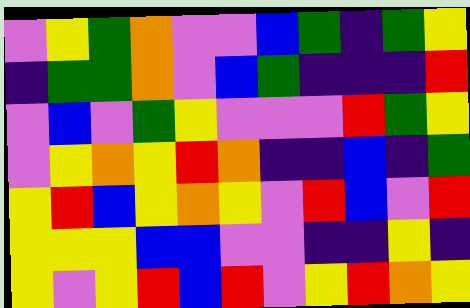[["violet", "yellow", "green", "orange", "violet", "violet", "blue", "green", "indigo", "green", "yellow"], ["indigo", "green", "green", "orange", "violet", "blue", "green", "indigo", "indigo", "indigo", "red"], ["violet", "blue", "violet", "green", "yellow", "violet", "violet", "violet", "red", "green", "yellow"], ["violet", "yellow", "orange", "yellow", "red", "orange", "indigo", "indigo", "blue", "indigo", "green"], ["yellow", "red", "blue", "yellow", "orange", "yellow", "violet", "red", "blue", "violet", "red"], ["yellow", "yellow", "yellow", "blue", "blue", "violet", "violet", "indigo", "indigo", "yellow", "indigo"], ["yellow", "violet", "yellow", "red", "blue", "red", "violet", "yellow", "red", "orange", "yellow"]]